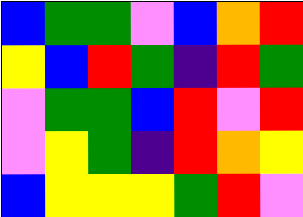[["blue", "green", "green", "violet", "blue", "orange", "red"], ["yellow", "blue", "red", "green", "indigo", "red", "green"], ["violet", "green", "green", "blue", "red", "violet", "red"], ["violet", "yellow", "green", "indigo", "red", "orange", "yellow"], ["blue", "yellow", "yellow", "yellow", "green", "red", "violet"]]